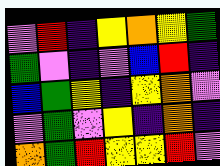[["violet", "red", "indigo", "yellow", "orange", "yellow", "green"], ["green", "violet", "indigo", "violet", "blue", "red", "indigo"], ["blue", "green", "yellow", "indigo", "yellow", "orange", "violet"], ["violet", "green", "violet", "yellow", "indigo", "orange", "indigo"], ["orange", "green", "red", "yellow", "yellow", "red", "violet"]]